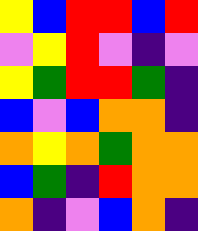[["yellow", "blue", "red", "red", "blue", "red"], ["violet", "yellow", "red", "violet", "indigo", "violet"], ["yellow", "green", "red", "red", "green", "indigo"], ["blue", "violet", "blue", "orange", "orange", "indigo"], ["orange", "yellow", "orange", "green", "orange", "orange"], ["blue", "green", "indigo", "red", "orange", "orange"], ["orange", "indigo", "violet", "blue", "orange", "indigo"]]